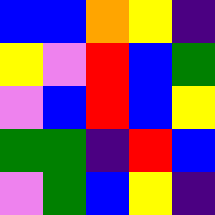[["blue", "blue", "orange", "yellow", "indigo"], ["yellow", "violet", "red", "blue", "green"], ["violet", "blue", "red", "blue", "yellow"], ["green", "green", "indigo", "red", "blue"], ["violet", "green", "blue", "yellow", "indigo"]]